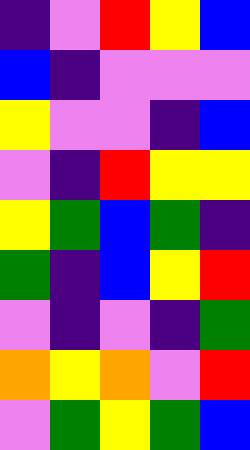[["indigo", "violet", "red", "yellow", "blue"], ["blue", "indigo", "violet", "violet", "violet"], ["yellow", "violet", "violet", "indigo", "blue"], ["violet", "indigo", "red", "yellow", "yellow"], ["yellow", "green", "blue", "green", "indigo"], ["green", "indigo", "blue", "yellow", "red"], ["violet", "indigo", "violet", "indigo", "green"], ["orange", "yellow", "orange", "violet", "red"], ["violet", "green", "yellow", "green", "blue"]]